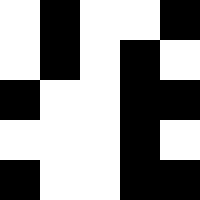[["white", "black", "white", "white", "black"], ["white", "black", "white", "black", "white"], ["black", "white", "white", "black", "black"], ["white", "white", "white", "black", "white"], ["black", "white", "white", "black", "black"]]